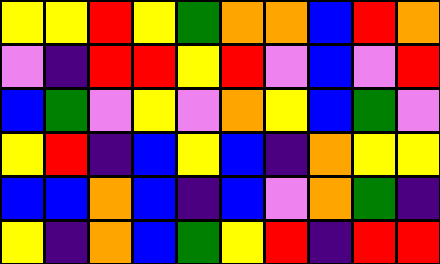[["yellow", "yellow", "red", "yellow", "green", "orange", "orange", "blue", "red", "orange"], ["violet", "indigo", "red", "red", "yellow", "red", "violet", "blue", "violet", "red"], ["blue", "green", "violet", "yellow", "violet", "orange", "yellow", "blue", "green", "violet"], ["yellow", "red", "indigo", "blue", "yellow", "blue", "indigo", "orange", "yellow", "yellow"], ["blue", "blue", "orange", "blue", "indigo", "blue", "violet", "orange", "green", "indigo"], ["yellow", "indigo", "orange", "blue", "green", "yellow", "red", "indigo", "red", "red"]]